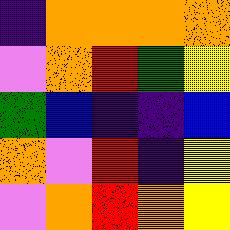[["indigo", "orange", "orange", "orange", "orange"], ["violet", "orange", "red", "green", "yellow"], ["green", "blue", "indigo", "indigo", "blue"], ["orange", "violet", "red", "indigo", "yellow"], ["violet", "orange", "red", "orange", "yellow"]]